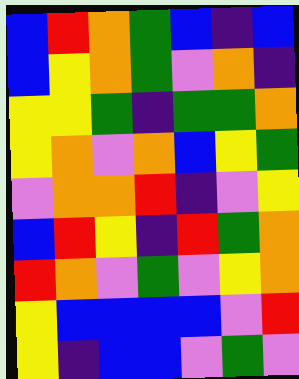[["blue", "red", "orange", "green", "blue", "indigo", "blue"], ["blue", "yellow", "orange", "green", "violet", "orange", "indigo"], ["yellow", "yellow", "green", "indigo", "green", "green", "orange"], ["yellow", "orange", "violet", "orange", "blue", "yellow", "green"], ["violet", "orange", "orange", "red", "indigo", "violet", "yellow"], ["blue", "red", "yellow", "indigo", "red", "green", "orange"], ["red", "orange", "violet", "green", "violet", "yellow", "orange"], ["yellow", "blue", "blue", "blue", "blue", "violet", "red"], ["yellow", "indigo", "blue", "blue", "violet", "green", "violet"]]